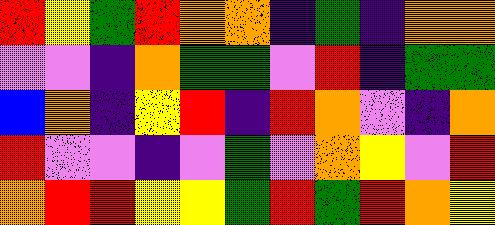[["red", "yellow", "green", "red", "orange", "orange", "indigo", "green", "indigo", "orange", "orange"], ["violet", "violet", "indigo", "orange", "green", "green", "violet", "red", "indigo", "green", "green"], ["blue", "orange", "indigo", "yellow", "red", "indigo", "red", "orange", "violet", "indigo", "orange"], ["red", "violet", "violet", "indigo", "violet", "green", "violet", "orange", "yellow", "violet", "red"], ["orange", "red", "red", "yellow", "yellow", "green", "red", "green", "red", "orange", "yellow"]]